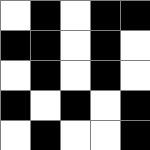[["white", "black", "white", "black", "black"], ["black", "black", "white", "black", "white"], ["white", "black", "white", "black", "white"], ["black", "white", "black", "white", "black"], ["white", "black", "white", "white", "black"]]